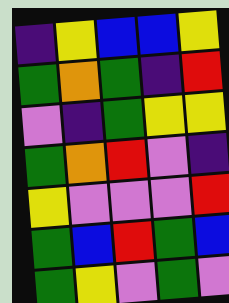[["indigo", "yellow", "blue", "blue", "yellow"], ["green", "orange", "green", "indigo", "red"], ["violet", "indigo", "green", "yellow", "yellow"], ["green", "orange", "red", "violet", "indigo"], ["yellow", "violet", "violet", "violet", "red"], ["green", "blue", "red", "green", "blue"], ["green", "yellow", "violet", "green", "violet"]]